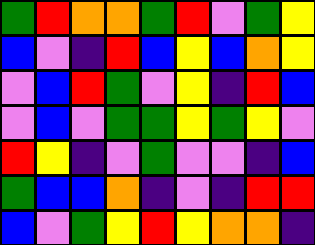[["green", "red", "orange", "orange", "green", "red", "violet", "green", "yellow"], ["blue", "violet", "indigo", "red", "blue", "yellow", "blue", "orange", "yellow"], ["violet", "blue", "red", "green", "violet", "yellow", "indigo", "red", "blue"], ["violet", "blue", "violet", "green", "green", "yellow", "green", "yellow", "violet"], ["red", "yellow", "indigo", "violet", "green", "violet", "violet", "indigo", "blue"], ["green", "blue", "blue", "orange", "indigo", "violet", "indigo", "red", "red"], ["blue", "violet", "green", "yellow", "red", "yellow", "orange", "orange", "indigo"]]